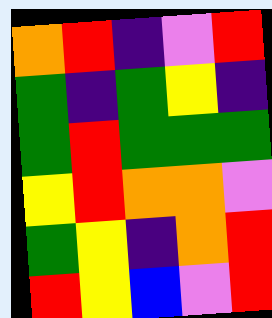[["orange", "red", "indigo", "violet", "red"], ["green", "indigo", "green", "yellow", "indigo"], ["green", "red", "green", "green", "green"], ["yellow", "red", "orange", "orange", "violet"], ["green", "yellow", "indigo", "orange", "red"], ["red", "yellow", "blue", "violet", "red"]]